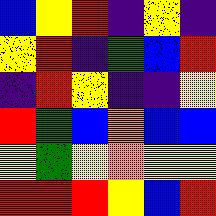[["blue", "yellow", "red", "indigo", "yellow", "indigo"], ["yellow", "red", "indigo", "green", "blue", "red"], ["indigo", "red", "yellow", "indigo", "indigo", "yellow"], ["red", "green", "blue", "orange", "blue", "blue"], ["yellow", "green", "yellow", "orange", "yellow", "yellow"], ["red", "red", "red", "yellow", "blue", "red"]]